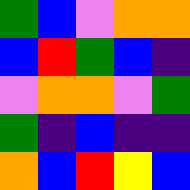[["green", "blue", "violet", "orange", "orange"], ["blue", "red", "green", "blue", "indigo"], ["violet", "orange", "orange", "violet", "green"], ["green", "indigo", "blue", "indigo", "indigo"], ["orange", "blue", "red", "yellow", "blue"]]